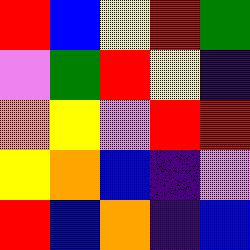[["red", "blue", "yellow", "red", "green"], ["violet", "green", "red", "yellow", "indigo"], ["orange", "yellow", "violet", "red", "red"], ["yellow", "orange", "blue", "indigo", "violet"], ["red", "blue", "orange", "indigo", "blue"]]